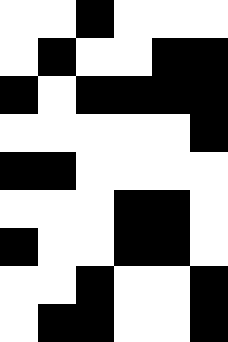[["white", "white", "black", "white", "white", "white"], ["white", "black", "white", "white", "black", "black"], ["black", "white", "black", "black", "black", "black"], ["white", "white", "white", "white", "white", "black"], ["black", "black", "white", "white", "white", "white"], ["white", "white", "white", "black", "black", "white"], ["black", "white", "white", "black", "black", "white"], ["white", "white", "black", "white", "white", "black"], ["white", "black", "black", "white", "white", "black"]]